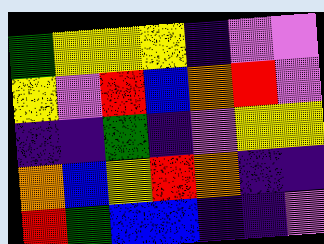[["green", "yellow", "yellow", "yellow", "indigo", "violet", "violet"], ["yellow", "violet", "red", "blue", "orange", "red", "violet"], ["indigo", "indigo", "green", "indigo", "violet", "yellow", "yellow"], ["orange", "blue", "yellow", "red", "orange", "indigo", "indigo"], ["red", "green", "blue", "blue", "indigo", "indigo", "violet"]]